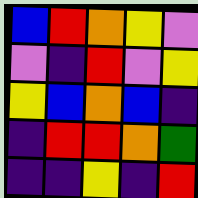[["blue", "red", "orange", "yellow", "violet"], ["violet", "indigo", "red", "violet", "yellow"], ["yellow", "blue", "orange", "blue", "indigo"], ["indigo", "red", "red", "orange", "green"], ["indigo", "indigo", "yellow", "indigo", "red"]]